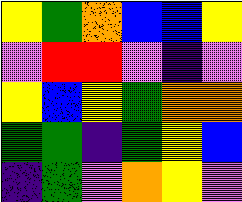[["yellow", "green", "orange", "blue", "blue", "yellow"], ["violet", "red", "red", "violet", "indigo", "violet"], ["yellow", "blue", "yellow", "green", "orange", "orange"], ["green", "green", "indigo", "green", "yellow", "blue"], ["indigo", "green", "violet", "orange", "yellow", "violet"]]